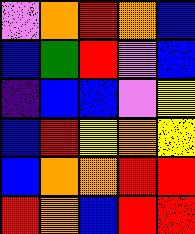[["violet", "orange", "red", "orange", "blue"], ["blue", "green", "red", "violet", "blue"], ["indigo", "blue", "blue", "violet", "yellow"], ["blue", "red", "yellow", "orange", "yellow"], ["blue", "orange", "orange", "red", "red"], ["red", "orange", "blue", "red", "red"]]